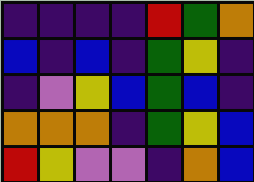[["indigo", "indigo", "indigo", "indigo", "red", "green", "orange"], ["blue", "indigo", "blue", "indigo", "green", "yellow", "indigo"], ["indigo", "violet", "yellow", "blue", "green", "blue", "indigo"], ["orange", "orange", "orange", "indigo", "green", "yellow", "blue"], ["red", "yellow", "violet", "violet", "indigo", "orange", "blue"]]